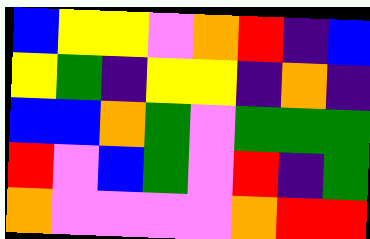[["blue", "yellow", "yellow", "violet", "orange", "red", "indigo", "blue"], ["yellow", "green", "indigo", "yellow", "yellow", "indigo", "orange", "indigo"], ["blue", "blue", "orange", "green", "violet", "green", "green", "green"], ["red", "violet", "blue", "green", "violet", "red", "indigo", "green"], ["orange", "violet", "violet", "violet", "violet", "orange", "red", "red"]]